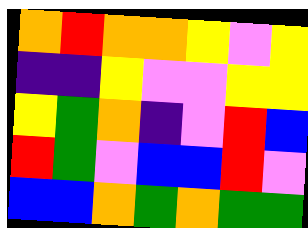[["orange", "red", "orange", "orange", "yellow", "violet", "yellow"], ["indigo", "indigo", "yellow", "violet", "violet", "yellow", "yellow"], ["yellow", "green", "orange", "indigo", "violet", "red", "blue"], ["red", "green", "violet", "blue", "blue", "red", "violet"], ["blue", "blue", "orange", "green", "orange", "green", "green"]]